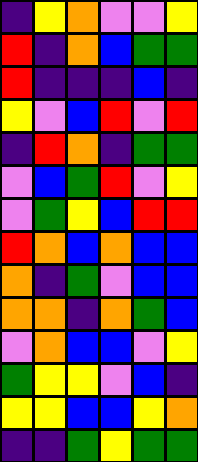[["indigo", "yellow", "orange", "violet", "violet", "yellow"], ["red", "indigo", "orange", "blue", "green", "green"], ["red", "indigo", "indigo", "indigo", "blue", "indigo"], ["yellow", "violet", "blue", "red", "violet", "red"], ["indigo", "red", "orange", "indigo", "green", "green"], ["violet", "blue", "green", "red", "violet", "yellow"], ["violet", "green", "yellow", "blue", "red", "red"], ["red", "orange", "blue", "orange", "blue", "blue"], ["orange", "indigo", "green", "violet", "blue", "blue"], ["orange", "orange", "indigo", "orange", "green", "blue"], ["violet", "orange", "blue", "blue", "violet", "yellow"], ["green", "yellow", "yellow", "violet", "blue", "indigo"], ["yellow", "yellow", "blue", "blue", "yellow", "orange"], ["indigo", "indigo", "green", "yellow", "green", "green"]]